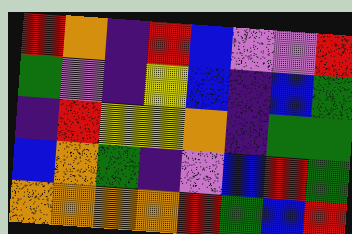[["red", "orange", "indigo", "red", "blue", "violet", "violet", "red"], ["green", "violet", "indigo", "yellow", "blue", "indigo", "blue", "green"], ["indigo", "red", "yellow", "yellow", "orange", "indigo", "green", "green"], ["blue", "orange", "green", "indigo", "violet", "blue", "red", "green"], ["orange", "orange", "orange", "orange", "red", "green", "blue", "red"]]